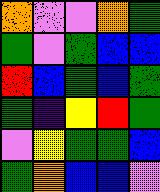[["orange", "violet", "violet", "orange", "green"], ["green", "violet", "green", "blue", "blue"], ["red", "blue", "green", "blue", "green"], ["green", "indigo", "yellow", "red", "green"], ["violet", "yellow", "green", "green", "blue"], ["green", "orange", "blue", "blue", "violet"]]